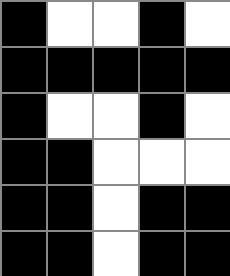[["black", "white", "white", "black", "white"], ["black", "black", "black", "black", "black"], ["black", "white", "white", "black", "white"], ["black", "black", "white", "white", "white"], ["black", "black", "white", "black", "black"], ["black", "black", "white", "black", "black"]]